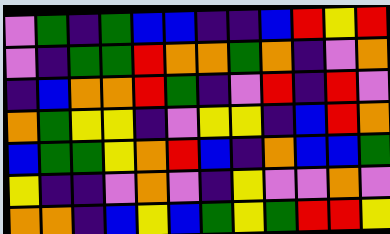[["violet", "green", "indigo", "green", "blue", "blue", "indigo", "indigo", "blue", "red", "yellow", "red"], ["violet", "indigo", "green", "green", "red", "orange", "orange", "green", "orange", "indigo", "violet", "orange"], ["indigo", "blue", "orange", "orange", "red", "green", "indigo", "violet", "red", "indigo", "red", "violet"], ["orange", "green", "yellow", "yellow", "indigo", "violet", "yellow", "yellow", "indigo", "blue", "red", "orange"], ["blue", "green", "green", "yellow", "orange", "red", "blue", "indigo", "orange", "blue", "blue", "green"], ["yellow", "indigo", "indigo", "violet", "orange", "violet", "indigo", "yellow", "violet", "violet", "orange", "violet"], ["orange", "orange", "indigo", "blue", "yellow", "blue", "green", "yellow", "green", "red", "red", "yellow"]]